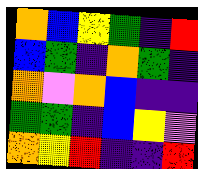[["orange", "blue", "yellow", "green", "indigo", "red"], ["blue", "green", "indigo", "orange", "green", "indigo"], ["orange", "violet", "orange", "blue", "indigo", "indigo"], ["green", "green", "indigo", "blue", "yellow", "violet"], ["orange", "yellow", "red", "indigo", "indigo", "red"]]